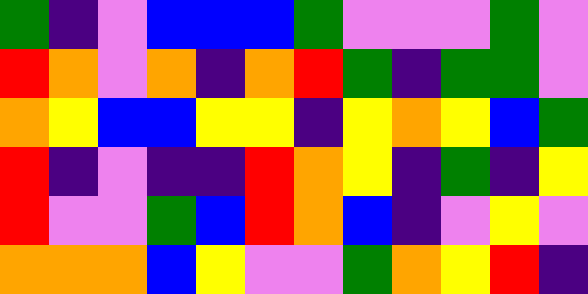[["green", "indigo", "violet", "blue", "blue", "blue", "green", "violet", "violet", "violet", "green", "violet"], ["red", "orange", "violet", "orange", "indigo", "orange", "red", "green", "indigo", "green", "green", "violet"], ["orange", "yellow", "blue", "blue", "yellow", "yellow", "indigo", "yellow", "orange", "yellow", "blue", "green"], ["red", "indigo", "violet", "indigo", "indigo", "red", "orange", "yellow", "indigo", "green", "indigo", "yellow"], ["red", "violet", "violet", "green", "blue", "red", "orange", "blue", "indigo", "violet", "yellow", "violet"], ["orange", "orange", "orange", "blue", "yellow", "violet", "violet", "green", "orange", "yellow", "red", "indigo"]]